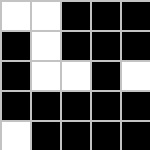[["white", "white", "black", "black", "black"], ["black", "white", "black", "black", "black"], ["black", "white", "white", "black", "white"], ["black", "black", "black", "black", "black"], ["white", "black", "black", "black", "black"]]